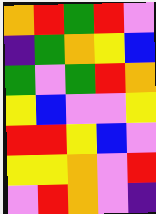[["orange", "red", "green", "red", "violet"], ["indigo", "green", "orange", "yellow", "blue"], ["green", "violet", "green", "red", "orange"], ["yellow", "blue", "violet", "violet", "yellow"], ["red", "red", "yellow", "blue", "violet"], ["yellow", "yellow", "orange", "violet", "red"], ["violet", "red", "orange", "violet", "indigo"]]